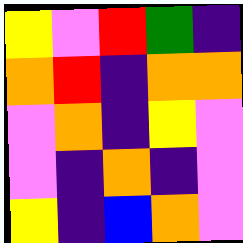[["yellow", "violet", "red", "green", "indigo"], ["orange", "red", "indigo", "orange", "orange"], ["violet", "orange", "indigo", "yellow", "violet"], ["violet", "indigo", "orange", "indigo", "violet"], ["yellow", "indigo", "blue", "orange", "violet"]]